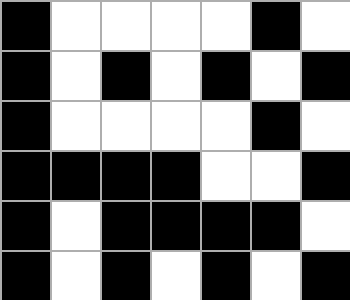[["black", "white", "white", "white", "white", "black", "white"], ["black", "white", "black", "white", "black", "white", "black"], ["black", "white", "white", "white", "white", "black", "white"], ["black", "black", "black", "black", "white", "white", "black"], ["black", "white", "black", "black", "black", "black", "white"], ["black", "white", "black", "white", "black", "white", "black"]]